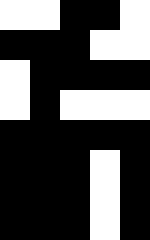[["white", "white", "black", "black", "white"], ["black", "black", "black", "white", "white"], ["white", "black", "black", "black", "black"], ["white", "black", "white", "white", "white"], ["black", "black", "black", "black", "black"], ["black", "black", "black", "white", "black"], ["black", "black", "black", "white", "black"], ["black", "black", "black", "white", "black"]]